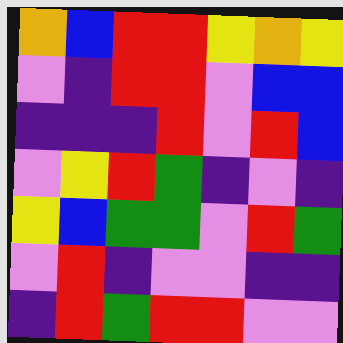[["orange", "blue", "red", "red", "yellow", "orange", "yellow"], ["violet", "indigo", "red", "red", "violet", "blue", "blue"], ["indigo", "indigo", "indigo", "red", "violet", "red", "blue"], ["violet", "yellow", "red", "green", "indigo", "violet", "indigo"], ["yellow", "blue", "green", "green", "violet", "red", "green"], ["violet", "red", "indigo", "violet", "violet", "indigo", "indigo"], ["indigo", "red", "green", "red", "red", "violet", "violet"]]